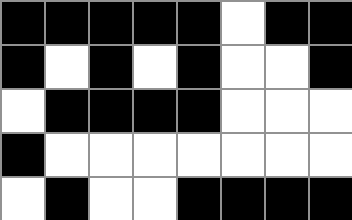[["black", "black", "black", "black", "black", "white", "black", "black"], ["black", "white", "black", "white", "black", "white", "white", "black"], ["white", "black", "black", "black", "black", "white", "white", "white"], ["black", "white", "white", "white", "white", "white", "white", "white"], ["white", "black", "white", "white", "black", "black", "black", "black"]]